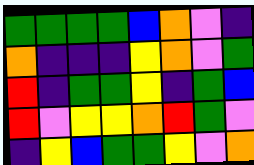[["green", "green", "green", "green", "blue", "orange", "violet", "indigo"], ["orange", "indigo", "indigo", "indigo", "yellow", "orange", "violet", "green"], ["red", "indigo", "green", "green", "yellow", "indigo", "green", "blue"], ["red", "violet", "yellow", "yellow", "orange", "red", "green", "violet"], ["indigo", "yellow", "blue", "green", "green", "yellow", "violet", "orange"]]